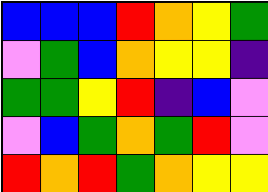[["blue", "blue", "blue", "red", "orange", "yellow", "green"], ["violet", "green", "blue", "orange", "yellow", "yellow", "indigo"], ["green", "green", "yellow", "red", "indigo", "blue", "violet"], ["violet", "blue", "green", "orange", "green", "red", "violet"], ["red", "orange", "red", "green", "orange", "yellow", "yellow"]]